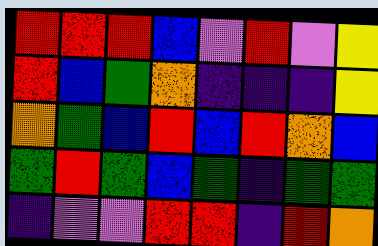[["red", "red", "red", "blue", "violet", "red", "violet", "yellow"], ["red", "blue", "green", "orange", "indigo", "indigo", "indigo", "yellow"], ["orange", "green", "blue", "red", "blue", "red", "orange", "blue"], ["green", "red", "green", "blue", "green", "indigo", "green", "green"], ["indigo", "violet", "violet", "red", "red", "indigo", "red", "orange"]]